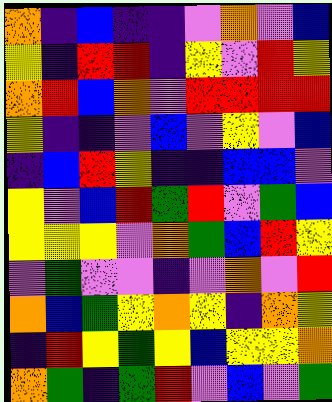[["orange", "indigo", "blue", "indigo", "indigo", "violet", "orange", "violet", "blue"], ["yellow", "indigo", "red", "red", "indigo", "yellow", "violet", "red", "yellow"], ["orange", "red", "blue", "orange", "violet", "red", "red", "red", "red"], ["yellow", "indigo", "indigo", "violet", "blue", "violet", "yellow", "violet", "blue"], ["indigo", "blue", "red", "yellow", "indigo", "indigo", "blue", "blue", "violet"], ["yellow", "violet", "blue", "red", "green", "red", "violet", "green", "blue"], ["yellow", "yellow", "yellow", "violet", "orange", "green", "blue", "red", "yellow"], ["violet", "green", "violet", "violet", "indigo", "violet", "orange", "violet", "red"], ["orange", "blue", "green", "yellow", "orange", "yellow", "indigo", "orange", "yellow"], ["indigo", "red", "yellow", "green", "yellow", "blue", "yellow", "yellow", "orange"], ["orange", "green", "indigo", "green", "red", "violet", "blue", "violet", "green"]]